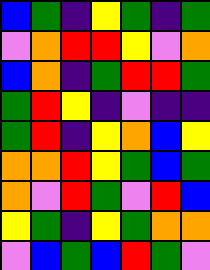[["blue", "green", "indigo", "yellow", "green", "indigo", "green"], ["violet", "orange", "red", "red", "yellow", "violet", "orange"], ["blue", "orange", "indigo", "green", "red", "red", "green"], ["green", "red", "yellow", "indigo", "violet", "indigo", "indigo"], ["green", "red", "indigo", "yellow", "orange", "blue", "yellow"], ["orange", "orange", "red", "yellow", "green", "blue", "green"], ["orange", "violet", "red", "green", "violet", "red", "blue"], ["yellow", "green", "indigo", "yellow", "green", "orange", "orange"], ["violet", "blue", "green", "blue", "red", "green", "violet"]]